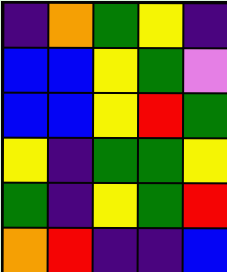[["indigo", "orange", "green", "yellow", "indigo"], ["blue", "blue", "yellow", "green", "violet"], ["blue", "blue", "yellow", "red", "green"], ["yellow", "indigo", "green", "green", "yellow"], ["green", "indigo", "yellow", "green", "red"], ["orange", "red", "indigo", "indigo", "blue"]]